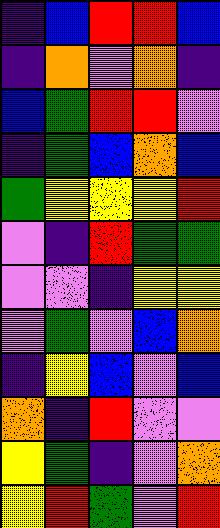[["indigo", "blue", "red", "red", "blue"], ["indigo", "orange", "violet", "orange", "indigo"], ["blue", "green", "red", "red", "violet"], ["indigo", "green", "blue", "orange", "blue"], ["green", "yellow", "yellow", "yellow", "red"], ["violet", "indigo", "red", "green", "green"], ["violet", "violet", "indigo", "yellow", "yellow"], ["violet", "green", "violet", "blue", "orange"], ["indigo", "yellow", "blue", "violet", "blue"], ["orange", "indigo", "red", "violet", "violet"], ["yellow", "green", "indigo", "violet", "orange"], ["yellow", "red", "green", "violet", "red"]]